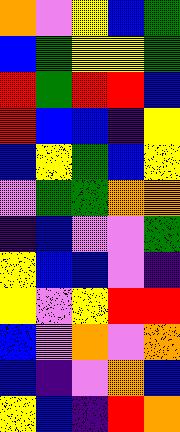[["orange", "violet", "yellow", "blue", "green"], ["blue", "green", "yellow", "yellow", "green"], ["red", "green", "red", "red", "blue"], ["red", "blue", "blue", "indigo", "yellow"], ["blue", "yellow", "green", "blue", "yellow"], ["violet", "green", "green", "orange", "orange"], ["indigo", "blue", "violet", "violet", "green"], ["yellow", "blue", "blue", "violet", "indigo"], ["yellow", "violet", "yellow", "red", "red"], ["blue", "violet", "orange", "violet", "orange"], ["blue", "indigo", "violet", "orange", "blue"], ["yellow", "blue", "indigo", "red", "orange"]]